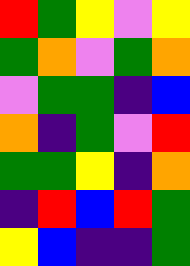[["red", "green", "yellow", "violet", "yellow"], ["green", "orange", "violet", "green", "orange"], ["violet", "green", "green", "indigo", "blue"], ["orange", "indigo", "green", "violet", "red"], ["green", "green", "yellow", "indigo", "orange"], ["indigo", "red", "blue", "red", "green"], ["yellow", "blue", "indigo", "indigo", "green"]]